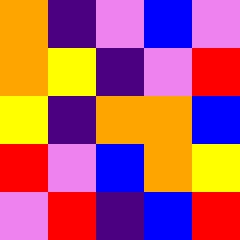[["orange", "indigo", "violet", "blue", "violet"], ["orange", "yellow", "indigo", "violet", "red"], ["yellow", "indigo", "orange", "orange", "blue"], ["red", "violet", "blue", "orange", "yellow"], ["violet", "red", "indigo", "blue", "red"]]